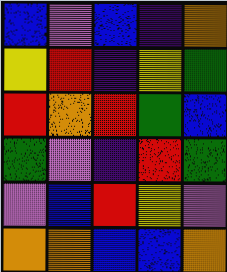[["blue", "violet", "blue", "indigo", "orange"], ["yellow", "red", "indigo", "yellow", "green"], ["red", "orange", "red", "green", "blue"], ["green", "violet", "indigo", "red", "green"], ["violet", "blue", "red", "yellow", "violet"], ["orange", "orange", "blue", "blue", "orange"]]